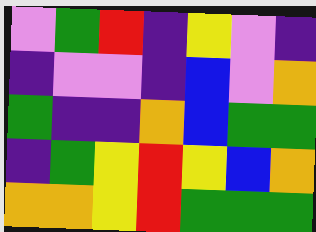[["violet", "green", "red", "indigo", "yellow", "violet", "indigo"], ["indigo", "violet", "violet", "indigo", "blue", "violet", "orange"], ["green", "indigo", "indigo", "orange", "blue", "green", "green"], ["indigo", "green", "yellow", "red", "yellow", "blue", "orange"], ["orange", "orange", "yellow", "red", "green", "green", "green"]]